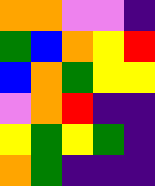[["orange", "orange", "violet", "violet", "indigo"], ["green", "blue", "orange", "yellow", "red"], ["blue", "orange", "green", "yellow", "yellow"], ["violet", "orange", "red", "indigo", "indigo"], ["yellow", "green", "yellow", "green", "indigo"], ["orange", "green", "indigo", "indigo", "indigo"]]